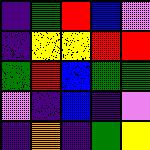[["indigo", "green", "red", "blue", "violet"], ["indigo", "yellow", "yellow", "red", "red"], ["green", "red", "blue", "green", "green"], ["violet", "indigo", "blue", "indigo", "violet"], ["indigo", "orange", "indigo", "green", "yellow"]]